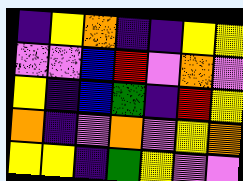[["indigo", "yellow", "orange", "indigo", "indigo", "yellow", "yellow"], ["violet", "violet", "blue", "red", "violet", "orange", "violet"], ["yellow", "indigo", "blue", "green", "indigo", "red", "yellow"], ["orange", "indigo", "violet", "orange", "violet", "yellow", "orange"], ["yellow", "yellow", "indigo", "green", "yellow", "violet", "violet"]]